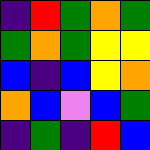[["indigo", "red", "green", "orange", "green"], ["green", "orange", "green", "yellow", "yellow"], ["blue", "indigo", "blue", "yellow", "orange"], ["orange", "blue", "violet", "blue", "green"], ["indigo", "green", "indigo", "red", "blue"]]